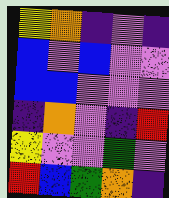[["yellow", "orange", "indigo", "violet", "indigo"], ["blue", "violet", "blue", "violet", "violet"], ["blue", "blue", "violet", "violet", "violet"], ["indigo", "orange", "violet", "indigo", "red"], ["yellow", "violet", "violet", "green", "violet"], ["red", "blue", "green", "orange", "indigo"]]